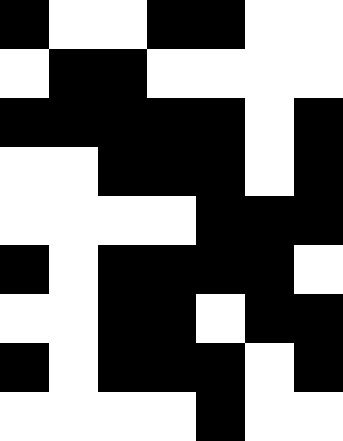[["black", "white", "white", "black", "black", "white", "white"], ["white", "black", "black", "white", "white", "white", "white"], ["black", "black", "black", "black", "black", "white", "black"], ["white", "white", "black", "black", "black", "white", "black"], ["white", "white", "white", "white", "black", "black", "black"], ["black", "white", "black", "black", "black", "black", "white"], ["white", "white", "black", "black", "white", "black", "black"], ["black", "white", "black", "black", "black", "white", "black"], ["white", "white", "white", "white", "black", "white", "white"]]